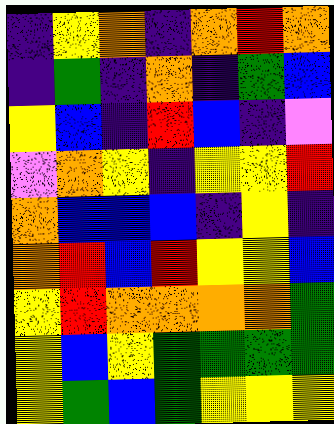[["indigo", "yellow", "orange", "indigo", "orange", "red", "orange"], ["indigo", "green", "indigo", "orange", "indigo", "green", "blue"], ["yellow", "blue", "indigo", "red", "blue", "indigo", "violet"], ["violet", "orange", "yellow", "indigo", "yellow", "yellow", "red"], ["orange", "blue", "blue", "blue", "indigo", "yellow", "indigo"], ["orange", "red", "blue", "red", "yellow", "yellow", "blue"], ["yellow", "red", "orange", "orange", "orange", "orange", "green"], ["yellow", "blue", "yellow", "green", "green", "green", "green"], ["yellow", "green", "blue", "green", "yellow", "yellow", "yellow"]]